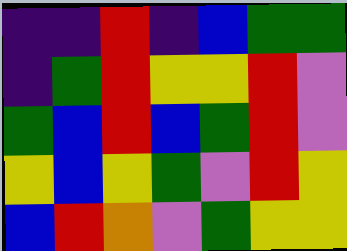[["indigo", "indigo", "red", "indigo", "blue", "green", "green"], ["indigo", "green", "red", "yellow", "yellow", "red", "violet"], ["green", "blue", "red", "blue", "green", "red", "violet"], ["yellow", "blue", "yellow", "green", "violet", "red", "yellow"], ["blue", "red", "orange", "violet", "green", "yellow", "yellow"]]